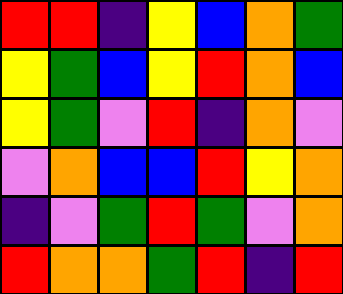[["red", "red", "indigo", "yellow", "blue", "orange", "green"], ["yellow", "green", "blue", "yellow", "red", "orange", "blue"], ["yellow", "green", "violet", "red", "indigo", "orange", "violet"], ["violet", "orange", "blue", "blue", "red", "yellow", "orange"], ["indigo", "violet", "green", "red", "green", "violet", "orange"], ["red", "orange", "orange", "green", "red", "indigo", "red"]]